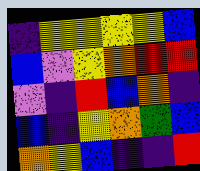[["indigo", "yellow", "yellow", "yellow", "yellow", "blue"], ["blue", "violet", "yellow", "orange", "red", "red"], ["violet", "indigo", "red", "blue", "orange", "indigo"], ["blue", "indigo", "yellow", "orange", "green", "blue"], ["orange", "yellow", "blue", "indigo", "indigo", "red"]]